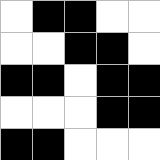[["white", "black", "black", "white", "white"], ["white", "white", "black", "black", "white"], ["black", "black", "white", "black", "black"], ["white", "white", "white", "black", "black"], ["black", "black", "white", "white", "white"]]